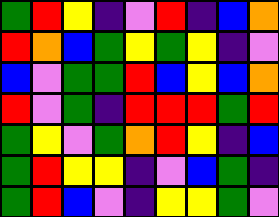[["green", "red", "yellow", "indigo", "violet", "red", "indigo", "blue", "orange"], ["red", "orange", "blue", "green", "yellow", "green", "yellow", "indigo", "violet"], ["blue", "violet", "green", "green", "red", "blue", "yellow", "blue", "orange"], ["red", "violet", "green", "indigo", "red", "red", "red", "green", "red"], ["green", "yellow", "violet", "green", "orange", "red", "yellow", "indigo", "blue"], ["green", "red", "yellow", "yellow", "indigo", "violet", "blue", "green", "indigo"], ["green", "red", "blue", "violet", "indigo", "yellow", "yellow", "green", "violet"]]